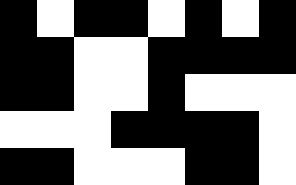[["black", "white", "black", "black", "white", "black", "white", "black"], ["black", "black", "white", "white", "black", "black", "black", "black"], ["black", "black", "white", "white", "black", "white", "white", "white"], ["white", "white", "white", "black", "black", "black", "black", "white"], ["black", "black", "white", "white", "white", "black", "black", "white"]]